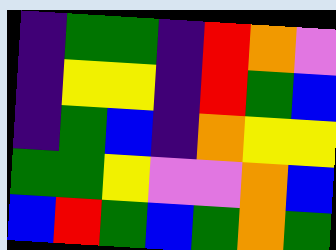[["indigo", "green", "green", "indigo", "red", "orange", "violet"], ["indigo", "yellow", "yellow", "indigo", "red", "green", "blue"], ["indigo", "green", "blue", "indigo", "orange", "yellow", "yellow"], ["green", "green", "yellow", "violet", "violet", "orange", "blue"], ["blue", "red", "green", "blue", "green", "orange", "green"]]